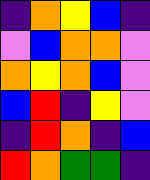[["indigo", "orange", "yellow", "blue", "indigo"], ["violet", "blue", "orange", "orange", "violet"], ["orange", "yellow", "orange", "blue", "violet"], ["blue", "red", "indigo", "yellow", "violet"], ["indigo", "red", "orange", "indigo", "blue"], ["red", "orange", "green", "green", "indigo"]]